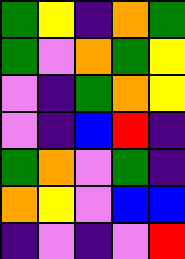[["green", "yellow", "indigo", "orange", "green"], ["green", "violet", "orange", "green", "yellow"], ["violet", "indigo", "green", "orange", "yellow"], ["violet", "indigo", "blue", "red", "indigo"], ["green", "orange", "violet", "green", "indigo"], ["orange", "yellow", "violet", "blue", "blue"], ["indigo", "violet", "indigo", "violet", "red"]]